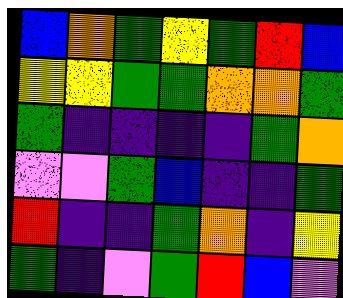[["blue", "orange", "green", "yellow", "green", "red", "blue"], ["yellow", "yellow", "green", "green", "orange", "orange", "green"], ["green", "indigo", "indigo", "indigo", "indigo", "green", "orange"], ["violet", "violet", "green", "blue", "indigo", "indigo", "green"], ["red", "indigo", "indigo", "green", "orange", "indigo", "yellow"], ["green", "indigo", "violet", "green", "red", "blue", "violet"]]